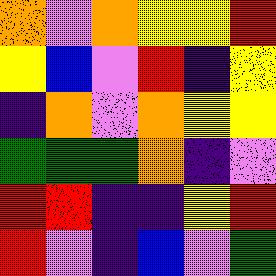[["orange", "violet", "orange", "yellow", "yellow", "red"], ["yellow", "blue", "violet", "red", "indigo", "yellow"], ["indigo", "orange", "violet", "orange", "yellow", "yellow"], ["green", "green", "green", "orange", "indigo", "violet"], ["red", "red", "indigo", "indigo", "yellow", "red"], ["red", "violet", "indigo", "blue", "violet", "green"]]